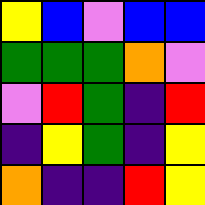[["yellow", "blue", "violet", "blue", "blue"], ["green", "green", "green", "orange", "violet"], ["violet", "red", "green", "indigo", "red"], ["indigo", "yellow", "green", "indigo", "yellow"], ["orange", "indigo", "indigo", "red", "yellow"]]